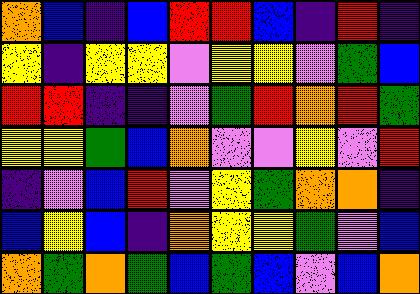[["orange", "blue", "indigo", "blue", "red", "red", "blue", "indigo", "red", "indigo"], ["yellow", "indigo", "yellow", "yellow", "violet", "yellow", "yellow", "violet", "green", "blue"], ["red", "red", "indigo", "indigo", "violet", "green", "red", "orange", "red", "green"], ["yellow", "yellow", "green", "blue", "orange", "violet", "violet", "yellow", "violet", "red"], ["indigo", "violet", "blue", "red", "violet", "yellow", "green", "orange", "orange", "indigo"], ["blue", "yellow", "blue", "indigo", "orange", "yellow", "yellow", "green", "violet", "blue"], ["orange", "green", "orange", "green", "blue", "green", "blue", "violet", "blue", "orange"]]